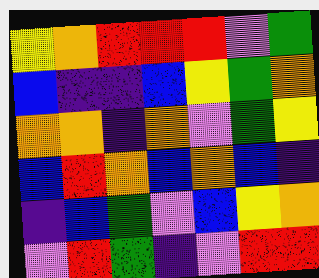[["yellow", "orange", "red", "red", "red", "violet", "green"], ["blue", "indigo", "indigo", "blue", "yellow", "green", "orange"], ["orange", "orange", "indigo", "orange", "violet", "green", "yellow"], ["blue", "red", "orange", "blue", "orange", "blue", "indigo"], ["indigo", "blue", "green", "violet", "blue", "yellow", "orange"], ["violet", "red", "green", "indigo", "violet", "red", "red"]]